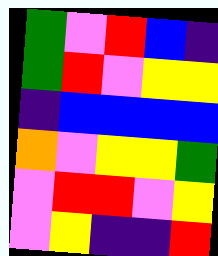[["green", "violet", "red", "blue", "indigo"], ["green", "red", "violet", "yellow", "yellow"], ["indigo", "blue", "blue", "blue", "blue"], ["orange", "violet", "yellow", "yellow", "green"], ["violet", "red", "red", "violet", "yellow"], ["violet", "yellow", "indigo", "indigo", "red"]]